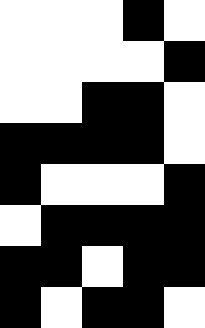[["white", "white", "white", "black", "white"], ["white", "white", "white", "white", "black"], ["white", "white", "black", "black", "white"], ["black", "black", "black", "black", "white"], ["black", "white", "white", "white", "black"], ["white", "black", "black", "black", "black"], ["black", "black", "white", "black", "black"], ["black", "white", "black", "black", "white"]]